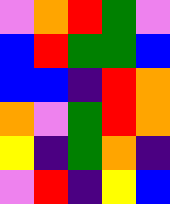[["violet", "orange", "red", "green", "violet"], ["blue", "red", "green", "green", "blue"], ["blue", "blue", "indigo", "red", "orange"], ["orange", "violet", "green", "red", "orange"], ["yellow", "indigo", "green", "orange", "indigo"], ["violet", "red", "indigo", "yellow", "blue"]]